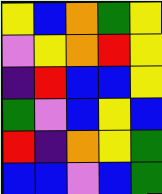[["yellow", "blue", "orange", "green", "yellow"], ["violet", "yellow", "orange", "red", "yellow"], ["indigo", "red", "blue", "blue", "yellow"], ["green", "violet", "blue", "yellow", "blue"], ["red", "indigo", "orange", "yellow", "green"], ["blue", "blue", "violet", "blue", "green"]]